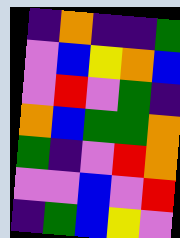[["indigo", "orange", "indigo", "indigo", "green"], ["violet", "blue", "yellow", "orange", "blue"], ["violet", "red", "violet", "green", "indigo"], ["orange", "blue", "green", "green", "orange"], ["green", "indigo", "violet", "red", "orange"], ["violet", "violet", "blue", "violet", "red"], ["indigo", "green", "blue", "yellow", "violet"]]